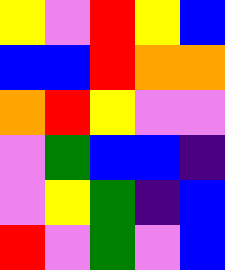[["yellow", "violet", "red", "yellow", "blue"], ["blue", "blue", "red", "orange", "orange"], ["orange", "red", "yellow", "violet", "violet"], ["violet", "green", "blue", "blue", "indigo"], ["violet", "yellow", "green", "indigo", "blue"], ["red", "violet", "green", "violet", "blue"]]